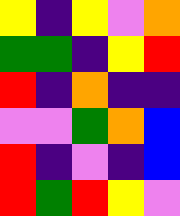[["yellow", "indigo", "yellow", "violet", "orange"], ["green", "green", "indigo", "yellow", "red"], ["red", "indigo", "orange", "indigo", "indigo"], ["violet", "violet", "green", "orange", "blue"], ["red", "indigo", "violet", "indigo", "blue"], ["red", "green", "red", "yellow", "violet"]]